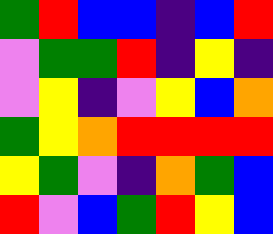[["green", "red", "blue", "blue", "indigo", "blue", "red"], ["violet", "green", "green", "red", "indigo", "yellow", "indigo"], ["violet", "yellow", "indigo", "violet", "yellow", "blue", "orange"], ["green", "yellow", "orange", "red", "red", "red", "red"], ["yellow", "green", "violet", "indigo", "orange", "green", "blue"], ["red", "violet", "blue", "green", "red", "yellow", "blue"]]